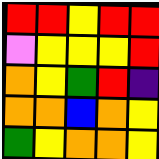[["red", "red", "yellow", "red", "red"], ["violet", "yellow", "yellow", "yellow", "red"], ["orange", "yellow", "green", "red", "indigo"], ["orange", "orange", "blue", "orange", "yellow"], ["green", "yellow", "orange", "orange", "yellow"]]